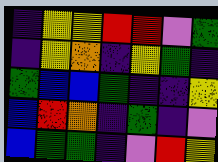[["indigo", "yellow", "yellow", "red", "red", "violet", "green"], ["indigo", "yellow", "orange", "indigo", "yellow", "green", "indigo"], ["green", "blue", "blue", "green", "indigo", "indigo", "yellow"], ["blue", "red", "orange", "indigo", "green", "indigo", "violet"], ["blue", "green", "green", "indigo", "violet", "red", "yellow"]]